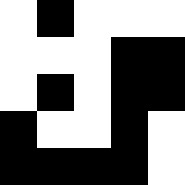[["white", "black", "white", "white", "white"], ["white", "white", "white", "black", "black"], ["white", "black", "white", "black", "black"], ["black", "white", "white", "black", "white"], ["black", "black", "black", "black", "white"]]